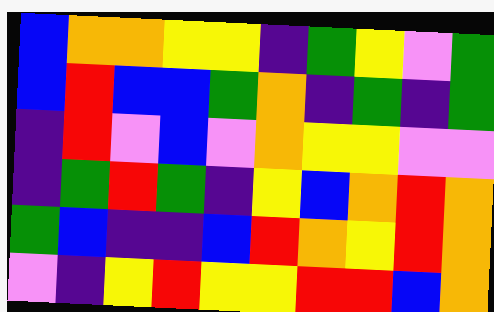[["blue", "orange", "orange", "yellow", "yellow", "indigo", "green", "yellow", "violet", "green"], ["blue", "red", "blue", "blue", "green", "orange", "indigo", "green", "indigo", "green"], ["indigo", "red", "violet", "blue", "violet", "orange", "yellow", "yellow", "violet", "violet"], ["indigo", "green", "red", "green", "indigo", "yellow", "blue", "orange", "red", "orange"], ["green", "blue", "indigo", "indigo", "blue", "red", "orange", "yellow", "red", "orange"], ["violet", "indigo", "yellow", "red", "yellow", "yellow", "red", "red", "blue", "orange"]]